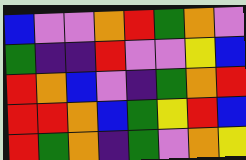[["blue", "violet", "violet", "orange", "red", "green", "orange", "violet"], ["green", "indigo", "indigo", "red", "violet", "violet", "yellow", "blue"], ["red", "orange", "blue", "violet", "indigo", "green", "orange", "red"], ["red", "red", "orange", "blue", "green", "yellow", "red", "blue"], ["red", "green", "orange", "indigo", "green", "violet", "orange", "yellow"]]